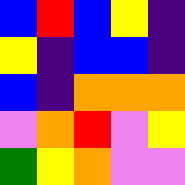[["blue", "red", "blue", "yellow", "indigo"], ["yellow", "indigo", "blue", "blue", "indigo"], ["blue", "indigo", "orange", "orange", "orange"], ["violet", "orange", "red", "violet", "yellow"], ["green", "yellow", "orange", "violet", "violet"]]